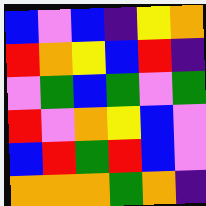[["blue", "violet", "blue", "indigo", "yellow", "orange"], ["red", "orange", "yellow", "blue", "red", "indigo"], ["violet", "green", "blue", "green", "violet", "green"], ["red", "violet", "orange", "yellow", "blue", "violet"], ["blue", "red", "green", "red", "blue", "violet"], ["orange", "orange", "orange", "green", "orange", "indigo"]]